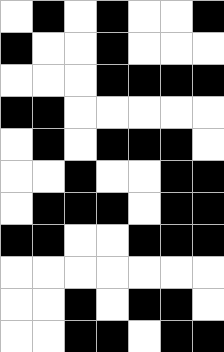[["white", "black", "white", "black", "white", "white", "black"], ["black", "white", "white", "black", "white", "white", "white"], ["white", "white", "white", "black", "black", "black", "black"], ["black", "black", "white", "white", "white", "white", "white"], ["white", "black", "white", "black", "black", "black", "white"], ["white", "white", "black", "white", "white", "black", "black"], ["white", "black", "black", "black", "white", "black", "black"], ["black", "black", "white", "white", "black", "black", "black"], ["white", "white", "white", "white", "white", "white", "white"], ["white", "white", "black", "white", "black", "black", "white"], ["white", "white", "black", "black", "white", "black", "black"]]